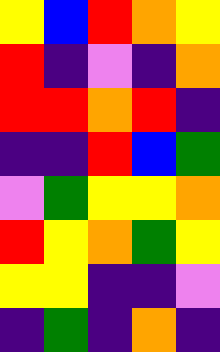[["yellow", "blue", "red", "orange", "yellow"], ["red", "indigo", "violet", "indigo", "orange"], ["red", "red", "orange", "red", "indigo"], ["indigo", "indigo", "red", "blue", "green"], ["violet", "green", "yellow", "yellow", "orange"], ["red", "yellow", "orange", "green", "yellow"], ["yellow", "yellow", "indigo", "indigo", "violet"], ["indigo", "green", "indigo", "orange", "indigo"]]